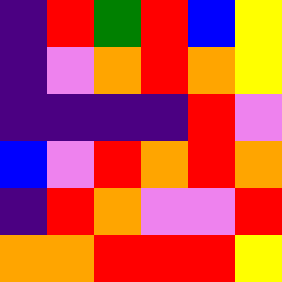[["indigo", "red", "green", "red", "blue", "yellow"], ["indigo", "violet", "orange", "red", "orange", "yellow"], ["indigo", "indigo", "indigo", "indigo", "red", "violet"], ["blue", "violet", "red", "orange", "red", "orange"], ["indigo", "red", "orange", "violet", "violet", "red"], ["orange", "orange", "red", "red", "red", "yellow"]]